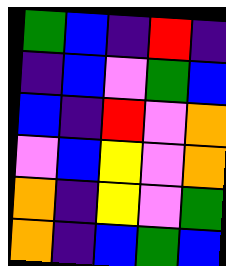[["green", "blue", "indigo", "red", "indigo"], ["indigo", "blue", "violet", "green", "blue"], ["blue", "indigo", "red", "violet", "orange"], ["violet", "blue", "yellow", "violet", "orange"], ["orange", "indigo", "yellow", "violet", "green"], ["orange", "indigo", "blue", "green", "blue"]]